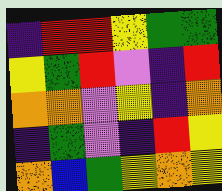[["indigo", "red", "red", "yellow", "green", "green"], ["yellow", "green", "red", "violet", "indigo", "red"], ["orange", "orange", "violet", "yellow", "indigo", "orange"], ["indigo", "green", "violet", "indigo", "red", "yellow"], ["orange", "blue", "green", "yellow", "orange", "yellow"]]